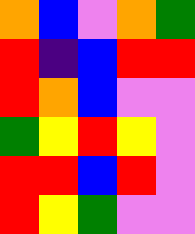[["orange", "blue", "violet", "orange", "green"], ["red", "indigo", "blue", "red", "red"], ["red", "orange", "blue", "violet", "violet"], ["green", "yellow", "red", "yellow", "violet"], ["red", "red", "blue", "red", "violet"], ["red", "yellow", "green", "violet", "violet"]]